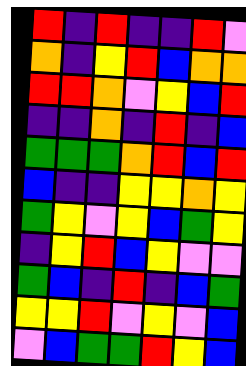[["red", "indigo", "red", "indigo", "indigo", "red", "violet"], ["orange", "indigo", "yellow", "red", "blue", "orange", "orange"], ["red", "red", "orange", "violet", "yellow", "blue", "red"], ["indigo", "indigo", "orange", "indigo", "red", "indigo", "blue"], ["green", "green", "green", "orange", "red", "blue", "red"], ["blue", "indigo", "indigo", "yellow", "yellow", "orange", "yellow"], ["green", "yellow", "violet", "yellow", "blue", "green", "yellow"], ["indigo", "yellow", "red", "blue", "yellow", "violet", "violet"], ["green", "blue", "indigo", "red", "indigo", "blue", "green"], ["yellow", "yellow", "red", "violet", "yellow", "violet", "blue"], ["violet", "blue", "green", "green", "red", "yellow", "blue"]]